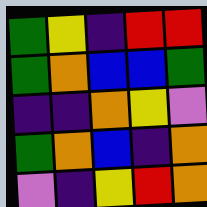[["green", "yellow", "indigo", "red", "red"], ["green", "orange", "blue", "blue", "green"], ["indigo", "indigo", "orange", "yellow", "violet"], ["green", "orange", "blue", "indigo", "orange"], ["violet", "indigo", "yellow", "red", "orange"]]